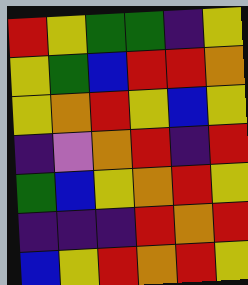[["red", "yellow", "green", "green", "indigo", "yellow"], ["yellow", "green", "blue", "red", "red", "orange"], ["yellow", "orange", "red", "yellow", "blue", "yellow"], ["indigo", "violet", "orange", "red", "indigo", "red"], ["green", "blue", "yellow", "orange", "red", "yellow"], ["indigo", "indigo", "indigo", "red", "orange", "red"], ["blue", "yellow", "red", "orange", "red", "yellow"]]